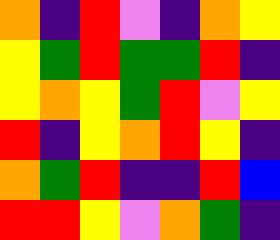[["orange", "indigo", "red", "violet", "indigo", "orange", "yellow"], ["yellow", "green", "red", "green", "green", "red", "indigo"], ["yellow", "orange", "yellow", "green", "red", "violet", "yellow"], ["red", "indigo", "yellow", "orange", "red", "yellow", "indigo"], ["orange", "green", "red", "indigo", "indigo", "red", "blue"], ["red", "red", "yellow", "violet", "orange", "green", "indigo"]]